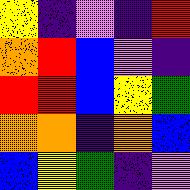[["yellow", "indigo", "violet", "indigo", "red"], ["orange", "red", "blue", "violet", "indigo"], ["red", "red", "blue", "yellow", "green"], ["orange", "orange", "indigo", "orange", "blue"], ["blue", "yellow", "green", "indigo", "violet"]]